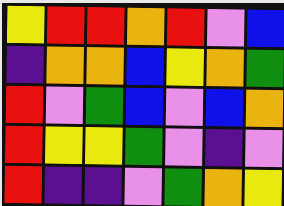[["yellow", "red", "red", "orange", "red", "violet", "blue"], ["indigo", "orange", "orange", "blue", "yellow", "orange", "green"], ["red", "violet", "green", "blue", "violet", "blue", "orange"], ["red", "yellow", "yellow", "green", "violet", "indigo", "violet"], ["red", "indigo", "indigo", "violet", "green", "orange", "yellow"]]